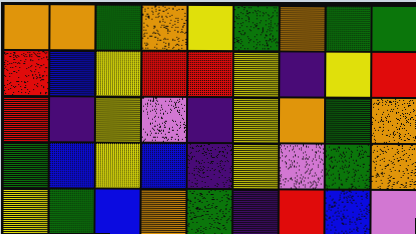[["orange", "orange", "green", "orange", "yellow", "green", "orange", "green", "green"], ["red", "blue", "yellow", "red", "red", "yellow", "indigo", "yellow", "red"], ["red", "indigo", "yellow", "violet", "indigo", "yellow", "orange", "green", "orange"], ["green", "blue", "yellow", "blue", "indigo", "yellow", "violet", "green", "orange"], ["yellow", "green", "blue", "orange", "green", "indigo", "red", "blue", "violet"]]